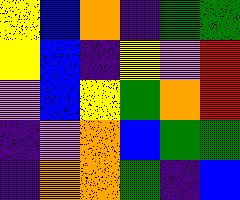[["yellow", "blue", "orange", "indigo", "green", "green"], ["yellow", "blue", "indigo", "yellow", "violet", "red"], ["violet", "blue", "yellow", "green", "orange", "red"], ["indigo", "violet", "orange", "blue", "green", "green"], ["indigo", "orange", "orange", "green", "indigo", "blue"]]